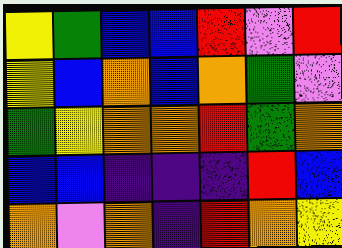[["yellow", "green", "blue", "blue", "red", "violet", "red"], ["yellow", "blue", "orange", "blue", "orange", "green", "violet"], ["green", "yellow", "orange", "orange", "red", "green", "orange"], ["blue", "blue", "indigo", "indigo", "indigo", "red", "blue"], ["orange", "violet", "orange", "indigo", "red", "orange", "yellow"]]